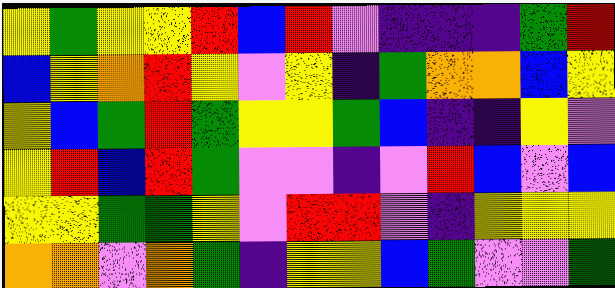[["yellow", "green", "yellow", "yellow", "red", "blue", "red", "violet", "indigo", "indigo", "indigo", "green", "red"], ["blue", "yellow", "orange", "red", "yellow", "violet", "yellow", "indigo", "green", "orange", "orange", "blue", "yellow"], ["yellow", "blue", "green", "red", "green", "yellow", "yellow", "green", "blue", "indigo", "indigo", "yellow", "violet"], ["yellow", "red", "blue", "red", "green", "violet", "violet", "indigo", "violet", "red", "blue", "violet", "blue"], ["yellow", "yellow", "green", "green", "yellow", "violet", "red", "red", "violet", "indigo", "yellow", "yellow", "yellow"], ["orange", "orange", "violet", "orange", "green", "indigo", "yellow", "yellow", "blue", "green", "violet", "violet", "green"]]